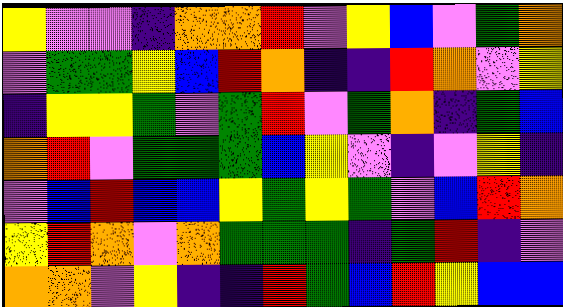[["yellow", "violet", "violet", "indigo", "orange", "orange", "red", "violet", "yellow", "blue", "violet", "green", "orange"], ["violet", "green", "green", "yellow", "blue", "red", "orange", "indigo", "indigo", "red", "orange", "violet", "yellow"], ["indigo", "yellow", "yellow", "green", "violet", "green", "red", "violet", "green", "orange", "indigo", "green", "blue"], ["orange", "red", "violet", "green", "green", "green", "blue", "yellow", "violet", "indigo", "violet", "yellow", "indigo"], ["violet", "blue", "red", "blue", "blue", "yellow", "green", "yellow", "green", "violet", "blue", "red", "orange"], ["yellow", "red", "orange", "violet", "orange", "green", "green", "green", "indigo", "green", "red", "indigo", "violet"], ["orange", "orange", "violet", "yellow", "indigo", "indigo", "red", "green", "blue", "red", "yellow", "blue", "blue"]]